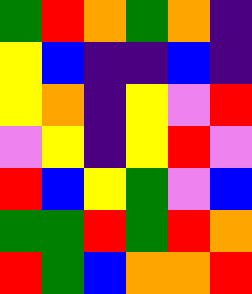[["green", "red", "orange", "green", "orange", "indigo"], ["yellow", "blue", "indigo", "indigo", "blue", "indigo"], ["yellow", "orange", "indigo", "yellow", "violet", "red"], ["violet", "yellow", "indigo", "yellow", "red", "violet"], ["red", "blue", "yellow", "green", "violet", "blue"], ["green", "green", "red", "green", "red", "orange"], ["red", "green", "blue", "orange", "orange", "red"]]